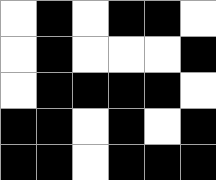[["white", "black", "white", "black", "black", "white"], ["white", "black", "white", "white", "white", "black"], ["white", "black", "black", "black", "black", "white"], ["black", "black", "white", "black", "white", "black"], ["black", "black", "white", "black", "black", "black"]]